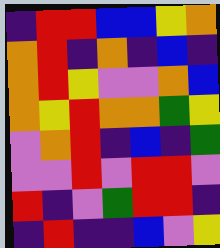[["indigo", "red", "red", "blue", "blue", "yellow", "orange"], ["orange", "red", "indigo", "orange", "indigo", "blue", "indigo"], ["orange", "red", "yellow", "violet", "violet", "orange", "blue"], ["orange", "yellow", "red", "orange", "orange", "green", "yellow"], ["violet", "orange", "red", "indigo", "blue", "indigo", "green"], ["violet", "violet", "red", "violet", "red", "red", "violet"], ["red", "indigo", "violet", "green", "red", "red", "indigo"], ["indigo", "red", "indigo", "indigo", "blue", "violet", "yellow"]]